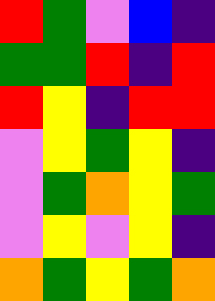[["red", "green", "violet", "blue", "indigo"], ["green", "green", "red", "indigo", "red"], ["red", "yellow", "indigo", "red", "red"], ["violet", "yellow", "green", "yellow", "indigo"], ["violet", "green", "orange", "yellow", "green"], ["violet", "yellow", "violet", "yellow", "indigo"], ["orange", "green", "yellow", "green", "orange"]]